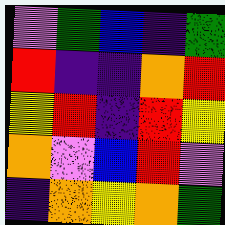[["violet", "green", "blue", "indigo", "green"], ["red", "indigo", "indigo", "orange", "red"], ["yellow", "red", "indigo", "red", "yellow"], ["orange", "violet", "blue", "red", "violet"], ["indigo", "orange", "yellow", "orange", "green"]]